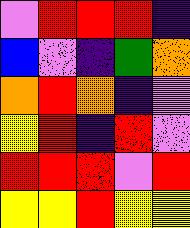[["violet", "red", "red", "red", "indigo"], ["blue", "violet", "indigo", "green", "orange"], ["orange", "red", "orange", "indigo", "violet"], ["yellow", "red", "indigo", "red", "violet"], ["red", "red", "red", "violet", "red"], ["yellow", "yellow", "red", "yellow", "yellow"]]